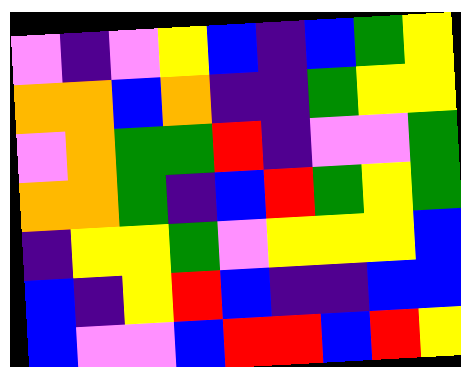[["violet", "indigo", "violet", "yellow", "blue", "indigo", "blue", "green", "yellow"], ["orange", "orange", "blue", "orange", "indigo", "indigo", "green", "yellow", "yellow"], ["violet", "orange", "green", "green", "red", "indigo", "violet", "violet", "green"], ["orange", "orange", "green", "indigo", "blue", "red", "green", "yellow", "green"], ["indigo", "yellow", "yellow", "green", "violet", "yellow", "yellow", "yellow", "blue"], ["blue", "indigo", "yellow", "red", "blue", "indigo", "indigo", "blue", "blue"], ["blue", "violet", "violet", "blue", "red", "red", "blue", "red", "yellow"]]